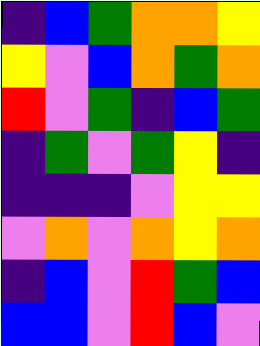[["indigo", "blue", "green", "orange", "orange", "yellow"], ["yellow", "violet", "blue", "orange", "green", "orange"], ["red", "violet", "green", "indigo", "blue", "green"], ["indigo", "green", "violet", "green", "yellow", "indigo"], ["indigo", "indigo", "indigo", "violet", "yellow", "yellow"], ["violet", "orange", "violet", "orange", "yellow", "orange"], ["indigo", "blue", "violet", "red", "green", "blue"], ["blue", "blue", "violet", "red", "blue", "violet"]]